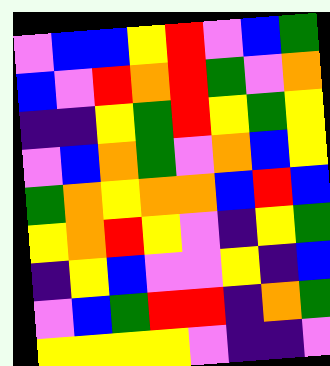[["violet", "blue", "blue", "yellow", "red", "violet", "blue", "green"], ["blue", "violet", "red", "orange", "red", "green", "violet", "orange"], ["indigo", "indigo", "yellow", "green", "red", "yellow", "green", "yellow"], ["violet", "blue", "orange", "green", "violet", "orange", "blue", "yellow"], ["green", "orange", "yellow", "orange", "orange", "blue", "red", "blue"], ["yellow", "orange", "red", "yellow", "violet", "indigo", "yellow", "green"], ["indigo", "yellow", "blue", "violet", "violet", "yellow", "indigo", "blue"], ["violet", "blue", "green", "red", "red", "indigo", "orange", "green"], ["yellow", "yellow", "yellow", "yellow", "violet", "indigo", "indigo", "violet"]]